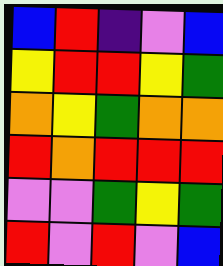[["blue", "red", "indigo", "violet", "blue"], ["yellow", "red", "red", "yellow", "green"], ["orange", "yellow", "green", "orange", "orange"], ["red", "orange", "red", "red", "red"], ["violet", "violet", "green", "yellow", "green"], ["red", "violet", "red", "violet", "blue"]]